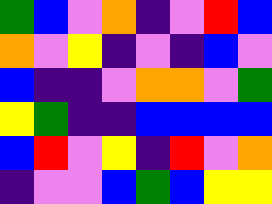[["green", "blue", "violet", "orange", "indigo", "violet", "red", "blue"], ["orange", "violet", "yellow", "indigo", "violet", "indigo", "blue", "violet"], ["blue", "indigo", "indigo", "violet", "orange", "orange", "violet", "green"], ["yellow", "green", "indigo", "indigo", "blue", "blue", "blue", "blue"], ["blue", "red", "violet", "yellow", "indigo", "red", "violet", "orange"], ["indigo", "violet", "violet", "blue", "green", "blue", "yellow", "yellow"]]